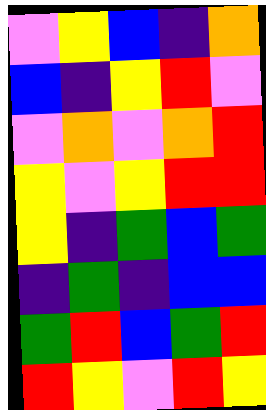[["violet", "yellow", "blue", "indigo", "orange"], ["blue", "indigo", "yellow", "red", "violet"], ["violet", "orange", "violet", "orange", "red"], ["yellow", "violet", "yellow", "red", "red"], ["yellow", "indigo", "green", "blue", "green"], ["indigo", "green", "indigo", "blue", "blue"], ["green", "red", "blue", "green", "red"], ["red", "yellow", "violet", "red", "yellow"]]